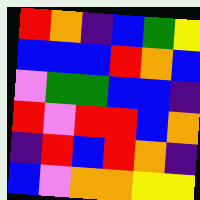[["red", "orange", "indigo", "blue", "green", "yellow"], ["blue", "blue", "blue", "red", "orange", "blue"], ["violet", "green", "green", "blue", "blue", "indigo"], ["red", "violet", "red", "red", "blue", "orange"], ["indigo", "red", "blue", "red", "orange", "indigo"], ["blue", "violet", "orange", "orange", "yellow", "yellow"]]